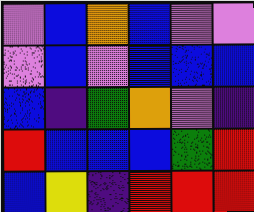[["violet", "blue", "orange", "blue", "violet", "violet"], ["violet", "blue", "violet", "blue", "blue", "blue"], ["blue", "indigo", "green", "orange", "violet", "indigo"], ["red", "blue", "blue", "blue", "green", "red"], ["blue", "yellow", "indigo", "red", "red", "red"]]